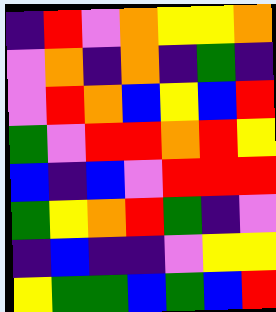[["indigo", "red", "violet", "orange", "yellow", "yellow", "orange"], ["violet", "orange", "indigo", "orange", "indigo", "green", "indigo"], ["violet", "red", "orange", "blue", "yellow", "blue", "red"], ["green", "violet", "red", "red", "orange", "red", "yellow"], ["blue", "indigo", "blue", "violet", "red", "red", "red"], ["green", "yellow", "orange", "red", "green", "indigo", "violet"], ["indigo", "blue", "indigo", "indigo", "violet", "yellow", "yellow"], ["yellow", "green", "green", "blue", "green", "blue", "red"]]